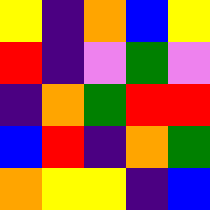[["yellow", "indigo", "orange", "blue", "yellow"], ["red", "indigo", "violet", "green", "violet"], ["indigo", "orange", "green", "red", "red"], ["blue", "red", "indigo", "orange", "green"], ["orange", "yellow", "yellow", "indigo", "blue"]]